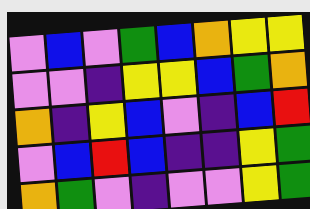[["violet", "blue", "violet", "green", "blue", "orange", "yellow", "yellow"], ["violet", "violet", "indigo", "yellow", "yellow", "blue", "green", "orange"], ["orange", "indigo", "yellow", "blue", "violet", "indigo", "blue", "red"], ["violet", "blue", "red", "blue", "indigo", "indigo", "yellow", "green"], ["orange", "green", "violet", "indigo", "violet", "violet", "yellow", "green"]]